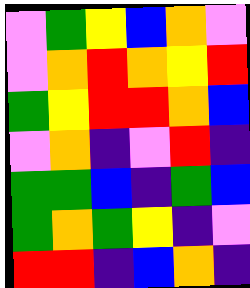[["violet", "green", "yellow", "blue", "orange", "violet"], ["violet", "orange", "red", "orange", "yellow", "red"], ["green", "yellow", "red", "red", "orange", "blue"], ["violet", "orange", "indigo", "violet", "red", "indigo"], ["green", "green", "blue", "indigo", "green", "blue"], ["green", "orange", "green", "yellow", "indigo", "violet"], ["red", "red", "indigo", "blue", "orange", "indigo"]]